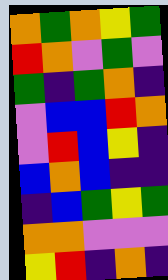[["orange", "green", "orange", "yellow", "green"], ["red", "orange", "violet", "green", "violet"], ["green", "indigo", "green", "orange", "indigo"], ["violet", "blue", "blue", "red", "orange"], ["violet", "red", "blue", "yellow", "indigo"], ["blue", "orange", "blue", "indigo", "indigo"], ["indigo", "blue", "green", "yellow", "green"], ["orange", "orange", "violet", "violet", "violet"], ["yellow", "red", "indigo", "orange", "indigo"]]